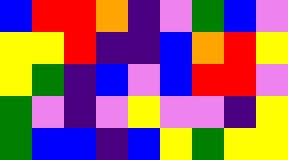[["blue", "red", "red", "orange", "indigo", "violet", "green", "blue", "violet"], ["yellow", "yellow", "red", "indigo", "indigo", "blue", "orange", "red", "yellow"], ["yellow", "green", "indigo", "blue", "violet", "blue", "red", "red", "violet"], ["green", "violet", "indigo", "violet", "yellow", "violet", "violet", "indigo", "yellow"], ["green", "blue", "blue", "indigo", "blue", "yellow", "green", "yellow", "yellow"]]